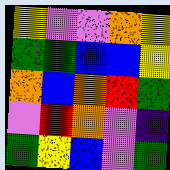[["yellow", "violet", "violet", "orange", "yellow"], ["green", "green", "blue", "blue", "yellow"], ["orange", "blue", "orange", "red", "green"], ["violet", "red", "orange", "violet", "indigo"], ["green", "yellow", "blue", "violet", "green"]]